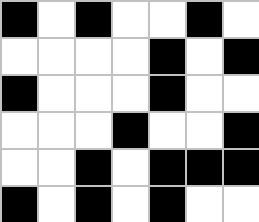[["black", "white", "black", "white", "white", "black", "white"], ["white", "white", "white", "white", "black", "white", "black"], ["black", "white", "white", "white", "black", "white", "white"], ["white", "white", "white", "black", "white", "white", "black"], ["white", "white", "black", "white", "black", "black", "black"], ["black", "white", "black", "white", "black", "white", "white"]]